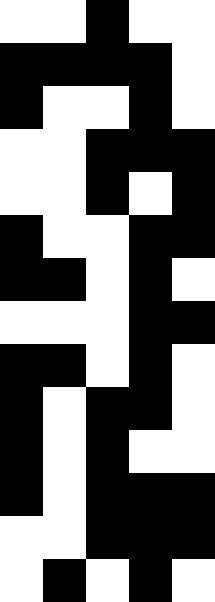[["white", "white", "black", "white", "white"], ["black", "black", "black", "black", "white"], ["black", "white", "white", "black", "white"], ["white", "white", "black", "black", "black"], ["white", "white", "black", "white", "black"], ["black", "white", "white", "black", "black"], ["black", "black", "white", "black", "white"], ["white", "white", "white", "black", "black"], ["black", "black", "white", "black", "white"], ["black", "white", "black", "black", "white"], ["black", "white", "black", "white", "white"], ["black", "white", "black", "black", "black"], ["white", "white", "black", "black", "black"], ["white", "black", "white", "black", "white"]]